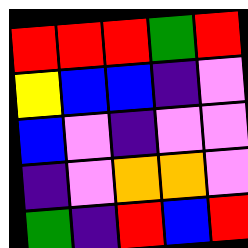[["red", "red", "red", "green", "red"], ["yellow", "blue", "blue", "indigo", "violet"], ["blue", "violet", "indigo", "violet", "violet"], ["indigo", "violet", "orange", "orange", "violet"], ["green", "indigo", "red", "blue", "red"]]